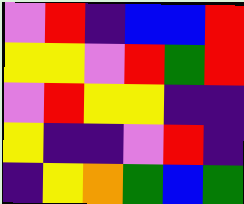[["violet", "red", "indigo", "blue", "blue", "red"], ["yellow", "yellow", "violet", "red", "green", "red"], ["violet", "red", "yellow", "yellow", "indigo", "indigo"], ["yellow", "indigo", "indigo", "violet", "red", "indigo"], ["indigo", "yellow", "orange", "green", "blue", "green"]]